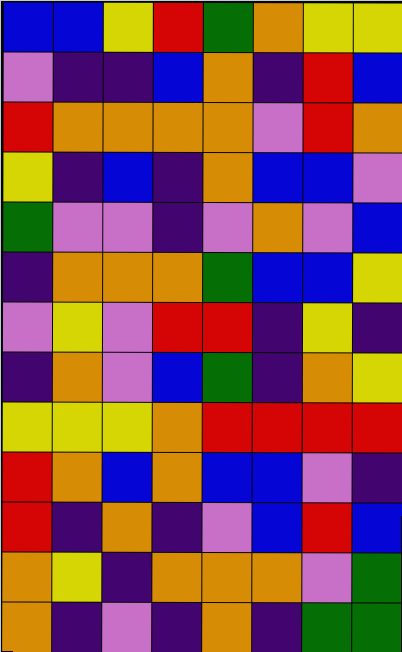[["blue", "blue", "yellow", "red", "green", "orange", "yellow", "yellow"], ["violet", "indigo", "indigo", "blue", "orange", "indigo", "red", "blue"], ["red", "orange", "orange", "orange", "orange", "violet", "red", "orange"], ["yellow", "indigo", "blue", "indigo", "orange", "blue", "blue", "violet"], ["green", "violet", "violet", "indigo", "violet", "orange", "violet", "blue"], ["indigo", "orange", "orange", "orange", "green", "blue", "blue", "yellow"], ["violet", "yellow", "violet", "red", "red", "indigo", "yellow", "indigo"], ["indigo", "orange", "violet", "blue", "green", "indigo", "orange", "yellow"], ["yellow", "yellow", "yellow", "orange", "red", "red", "red", "red"], ["red", "orange", "blue", "orange", "blue", "blue", "violet", "indigo"], ["red", "indigo", "orange", "indigo", "violet", "blue", "red", "blue"], ["orange", "yellow", "indigo", "orange", "orange", "orange", "violet", "green"], ["orange", "indigo", "violet", "indigo", "orange", "indigo", "green", "green"]]